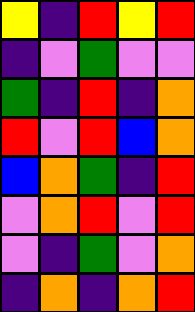[["yellow", "indigo", "red", "yellow", "red"], ["indigo", "violet", "green", "violet", "violet"], ["green", "indigo", "red", "indigo", "orange"], ["red", "violet", "red", "blue", "orange"], ["blue", "orange", "green", "indigo", "red"], ["violet", "orange", "red", "violet", "red"], ["violet", "indigo", "green", "violet", "orange"], ["indigo", "orange", "indigo", "orange", "red"]]